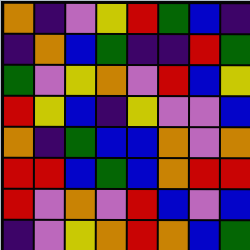[["orange", "indigo", "violet", "yellow", "red", "green", "blue", "indigo"], ["indigo", "orange", "blue", "green", "indigo", "indigo", "red", "green"], ["green", "violet", "yellow", "orange", "violet", "red", "blue", "yellow"], ["red", "yellow", "blue", "indigo", "yellow", "violet", "violet", "blue"], ["orange", "indigo", "green", "blue", "blue", "orange", "violet", "orange"], ["red", "red", "blue", "green", "blue", "orange", "red", "red"], ["red", "violet", "orange", "violet", "red", "blue", "violet", "blue"], ["indigo", "violet", "yellow", "orange", "red", "orange", "blue", "green"]]